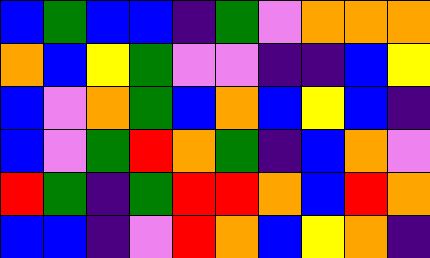[["blue", "green", "blue", "blue", "indigo", "green", "violet", "orange", "orange", "orange"], ["orange", "blue", "yellow", "green", "violet", "violet", "indigo", "indigo", "blue", "yellow"], ["blue", "violet", "orange", "green", "blue", "orange", "blue", "yellow", "blue", "indigo"], ["blue", "violet", "green", "red", "orange", "green", "indigo", "blue", "orange", "violet"], ["red", "green", "indigo", "green", "red", "red", "orange", "blue", "red", "orange"], ["blue", "blue", "indigo", "violet", "red", "orange", "blue", "yellow", "orange", "indigo"]]